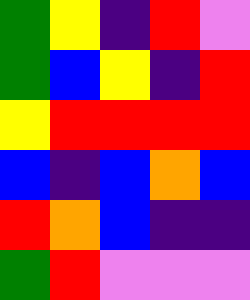[["green", "yellow", "indigo", "red", "violet"], ["green", "blue", "yellow", "indigo", "red"], ["yellow", "red", "red", "red", "red"], ["blue", "indigo", "blue", "orange", "blue"], ["red", "orange", "blue", "indigo", "indigo"], ["green", "red", "violet", "violet", "violet"]]